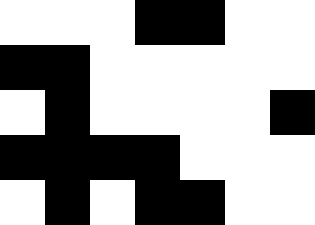[["white", "white", "white", "black", "black", "white", "white"], ["black", "black", "white", "white", "white", "white", "white"], ["white", "black", "white", "white", "white", "white", "black"], ["black", "black", "black", "black", "white", "white", "white"], ["white", "black", "white", "black", "black", "white", "white"]]